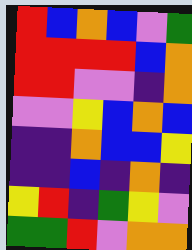[["red", "blue", "orange", "blue", "violet", "green"], ["red", "red", "red", "red", "blue", "orange"], ["red", "red", "violet", "violet", "indigo", "orange"], ["violet", "violet", "yellow", "blue", "orange", "blue"], ["indigo", "indigo", "orange", "blue", "blue", "yellow"], ["indigo", "indigo", "blue", "indigo", "orange", "indigo"], ["yellow", "red", "indigo", "green", "yellow", "violet"], ["green", "green", "red", "violet", "orange", "orange"]]